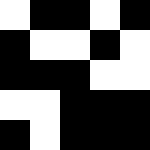[["white", "black", "black", "white", "black"], ["black", "white", "white", "black", "white"], ["black", "black", "black", "white", "white"], ["white", "white", "black", "black", "black"], ["black", "white", "black", "black", "black"]]